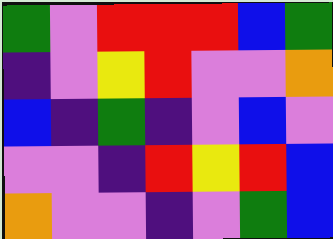[["green", "violet", "red", "red", "red", "blue", "green"], ["indigo", "violet", "yellow", "red", "violet", "violet", "orange"], ["blue", "indigo", "green", "indigo", "violet", "blue", "violet"], ["violet", "violet", "indigo", "red", "yellow", "red", "blue"], ["orange", "violet", "violet", "indigo", "violet", "green", "blue"]]